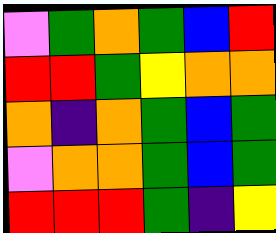[["violet", "green", "orange", "green", "blue", "red"], ["red", "red", "green", "yellow", "orange", "orange"], ["orange", "indigo", "orange", "green", "blue", "green"], ["violet", "orange", "orange", "green", "blue", "green"], ["red", "red", "red", "green", "indigo", "yellow"]]